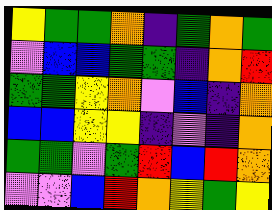[["yellow", "green", "green", "orange", "indigo", "green", "orange", "green"], ["violet", "blue", "blue", "green", "green", "indigo", "orange", "red"], ["green", "green", "yellow", "orange", "violet", "blue", "indigo", "orange"], ["blue", "blue", "yellow", "yellow", "indigo", "violet", "indigo", "orange"], ["green", "green", "violet", "green", "red", "blue", "red", "orange"], ["violet", "violet", "blue", "red", "orange", "yellow", "green", "yellow"]]